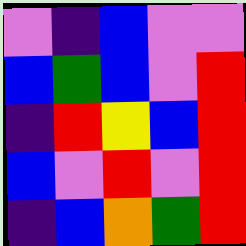[["violet", "indigo", "blue", "violet", "violet"], ["blue", "green", "blue", "violet", "red"], ["indigo", "red", "yellow", "blue", "red"], ["blue", "violet", "red", "violet", "red"], ["indigo", "blue", "orange", "green", "red"]]